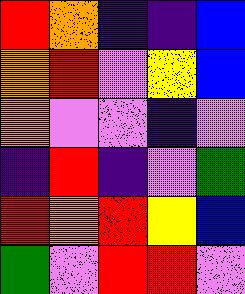[["red", "orange", "indigo", "indigo", "blue"], ["orange", "red", "violet", "yellow", "blue"], ["orange", "violet", "violet", "indigo", "violet"], ["indigo", "red", "indigo", "violet", "green"], ["red", "orange", "red", "yellow", "blue"], ["green", "violet", "red", "red", "violet"]]